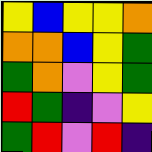[["yellow", "blue", "yellow", "yellow", "orange"], ["orange", "orange", "blue", "yellow", "green"], ["green", "orange", "violet", "yellow", "green"], ["red", "green", "indigo", "violet", "yellow"], ["green", "red", "violet", "red", "indigo"]]